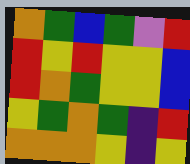[["orange", "green", "blue", "green", "violet", "red"], ["red", "yellow", "red", "yellow", "yellow", "blue"], ["red", "orange", "green", "yellow", "yellow", "blue"], ["yellow", "green", "orange", "green", "indigo", "red"], ["orange", "orange", "orange", "yellow", "indigo", "yellow"]]